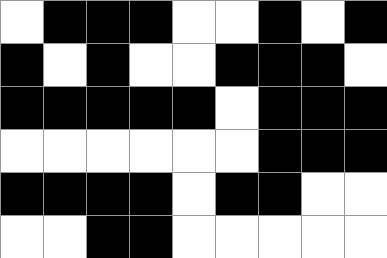[["white", "black", "black", "black", "white", "white", "black", "white", "black"], ["black", "white", "black", "white", "white", "black", "black", "black", "white"], ["black", "black", "black", "black", "black", "white", "black", "black", "black"], ["white", "white", "white", "white", "white", "white", "black", "black", "black"], ["black", "black", "black", "black", "white", "black", "black", "white", "white"], ["white", "white", "black", "black", "white", "white", "white", "white", "white"]]